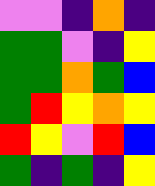[["violet", "violet", "indigo", "orange", "indigo"], ["green", "green", "violet", "indigo", "yellow"], ["green", "green", "orange", "green", "blue"], ["green", "red", "yellow", "orange", "yellow"], ["red", "yellow", "violet", "red", "blue"], ["green", "indigo", "green", "indigo", "yellow"]]